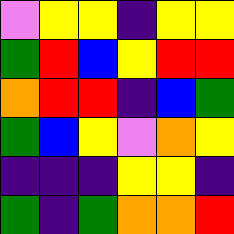[["violet", "yellow", "yellow", "indigo", "yellow", "yellow"], ["green", "red", "blue", "yellow", "red", "red"], ["orange", "red", "red", "indigo", "blue", "green"], ["green", "blue", "yellow", "violet", "orange", "yellow"], ["indigo", "indigo", "indigo", "yellow", "yellow", "indigo"], ["green", "indigo", "green", "orange", "orange", "red"]]